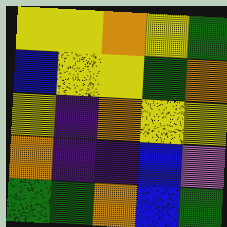[["yellow", "yellow", "orange", "yellow", "green"], ["blue", "yellow", "yellow", "green", "orange"], ["yellow", "indigo", "orange", "yellow", "yellow"], ["orange", "indigo", "indigo", "blue", "violet"], ["green", "green", "orange", "blue", "green"]]